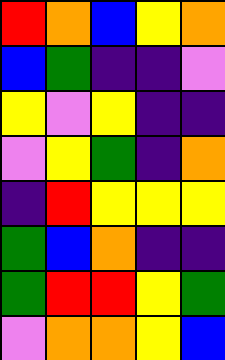[["red", "orange", "blue", "yellow", "orange"], ["blue", "green", "indigo", "indigo", "violet"], ["yellow", "violet", "yellow", "indigo", "indigo"], ["violet", "yellow", "green", "indigo", "orange"], ["indigo", "red", "yellow", "yellow", "yellow"], ["green", "blue", "orange", "indigo", "indigo"], ["green", "red", "red", "yellow", "green"], ["violet", "orange", "orange", "yellow", "blue"]]